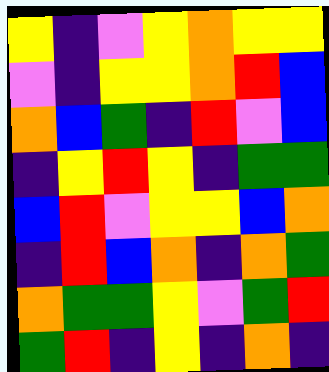[["yellow", "indigo", "violet", "yellow", "orange", "yellow", "yellow"], ["violet", "indigo", "yellow", "yellow", "orange", "red", "blue"], ["orange", "blue", "green", "indigo", "red", "violet", "blue"], ["indigo", "yellow", "red", "yellow", "indigo", "green", "green"], ["blue", "red", "violet", "yellow", "yellow", "blue", "orange"], ["indigo", "red", "blue", "orange", "indigo", "orange", "green"], ["orange", "green", "green", "yellow", "violet", "green", "red"], ["green", "red", "indigo", "yellow", "indigo", "orange", "indigo"]]